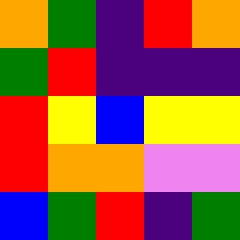[["orange", "green", "indigo", "red", "orange"], ["green", "red", "indigo", "indigo", "indigo"], ["red", "yellow", "blue", "yellow", "yellow"], ["red", "orange", "orange", "violet", "violet"], ["blue", "green", "red", "indigo", "green"]]